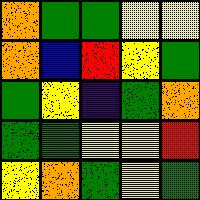[["orange", "green", "green", "yellow", "yellow"], ["orange", "blue", "red", "yellow", "green"], ["green", "yellow", "indigo", "green", "orange"], ["green", "green", "yellow", "yellow", "red"], ["yellow", "orange", "green", "yellow", "green"]]